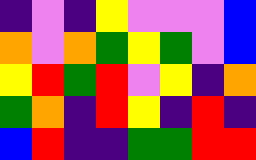[["indigo", "violet", "indigo", "yellow", "violet", "violet", "violet", "blue"], ["orange", "violet", "orange", "green", "yellow", "green", "violet", "blue"], ["yellow", "red", "green", "red", "violet", "yellow", "indigo", "orange"], ["green", "orange", "indigo", "red", "yellow", "indigo", "red", "indigo"], ["blue", "red", "indigo", "indigo", "green", "green", "red", "red"]]